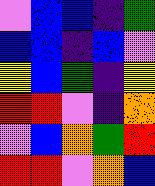[["violet", "blue", "blue", "indigo", "green"], ["blue", "blue", "indigo", "blue", "violet"], ["yellow", "blue", "green", "indigo", "yellow"], ["red", "red", "violet", "indigo", "orange"], ["violet", "blue", "orange", "green", "red"], ["red", "red", "violet", "orange", "blue"]]